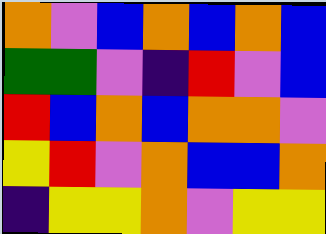[["orange", "violet", "blue", "orange", "blue", "orange", "blue"], ["green", "green", "violet", "indigo", "red", "violet", "blue"], ["red", "blue", "orange", "blue", "orange", "orange", "violet"], ["yellow", "red", "violet", "orange", "blue", "blue", "orange"], ["indigo", "yellow", "yellow", "orange", "violet", "yellow", "yellow"]]